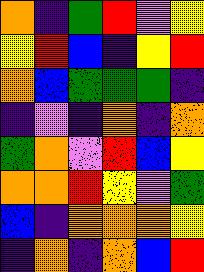[["orange", "indigo", "green", "red", "violet", "yellow"], ["yellow", "red", "blue", "indigo", "yellow", "red"], ["orange", "blue", "green", "green", "green", "indigo"], ["indigo", "violet", "indigo", "orange", "indigo", "orange"], ["green", "orange", "violet", "red", "blue", "yellow"], ["orange", "orange", "red", "yellow", "violet", "green"], ["blue", "indigo", "orange", "orange", "orange", "yellow"], ["indigo", "orange", "indigo", "orange", "blue", "red"]]